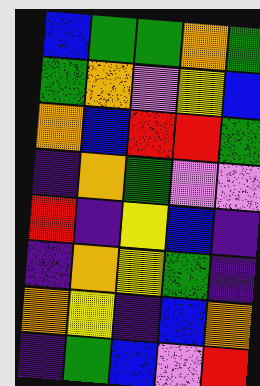[["blue", "green", "green", "orange", "green"], ["green", "orange", "violet", "yellow", "blue"], ["orange", "blue", "red", "red", "green"], ["indigo", "orange", "green", "violet", "violet"], ["red", "indigo", "yellow", "blue", "indigo"], ["indigo", "orange", "yellow", "green", "indigo"], ["orange", "yellow", "indigo", "blue", "orange"], ["indigo", "green", "blue", "violet", "red"]]